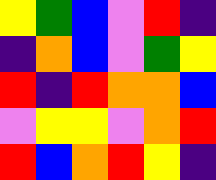[["yellow", "green", "blue", "violet", "red", "indigo"], ["indigo", "orange", "blue", "violet", "green", "yellow"], ["red", "indigo", "red", "orange", "orange", "blue"], ["violet", "yellow", "yellow", "violet", "orange", "red"], ["red", "blue", "orange", "red", "yellow", "indigo"]]